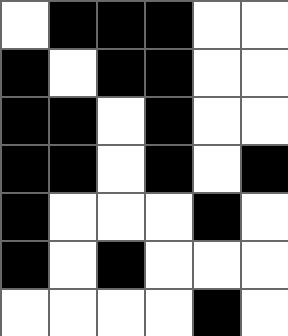[["white", "black", "black", "black", "white", "white"], ["black", "white", "black", "black", "white", "white"], ["black", "black", "white", "black", "white", "white"], ["black", "black", "white", "black", "white", "black"], ["black", "white", "white", "white", "black", "white"], ["black", "white", "black", "white", "white", "white"], ["white", "white", "white", "white", "black", "white"]]